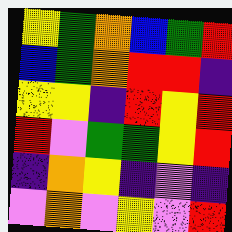[["yellow", "green", "orange", "blue", "green", "red"], ["blue", "green", "orange", "red", "red", "indigo"], ["yellow", "yellow", "indigo", "red", "yellow", "red"], ["red", "violet", "green", "green", "yellow", "red"], ["indigo", "orange", "yellow", "indigo", "violet", "indigo"], ["violet", "orange", "violet", "yellow", "violet", "red"]]